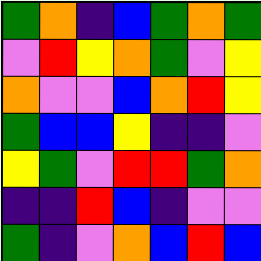[["green", "orange", "indigo", "blue", "green", "orange", "green"], ["violet", "red", "yellow", "orange", "green", "violet", "yellow"], ["orange", "violet", "violet", "blue", "orange", "red", "yellow"], ["green", "blue", "blue", "yellow", "indigo", "indigo", "violet"], ["yellow", "green", "violet", "red", "red", "green", "orange"], ["indigo", "indigo", "red", "blue", "indigo", "violet", "violet"], ["green", "indigo", "violet", "orange", "blue", "red", "blue"]]